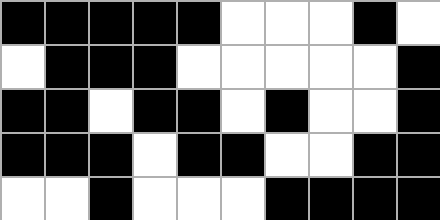[["black", "black", "black", "black", "black", "white", "white", "white", "black", "white"], ["white", "black", "black", "black", "white", "white", "white", "white", "white", "black"], ["black", "black", "white", "black", "black", "white", "black", "white", "white", "black"], ["black", "black", "black", "white", "black", "black", "white", "white", "black", "black"], ["white", "white", "black", "white", "white", "white", "black", "black", "black", "black"]]